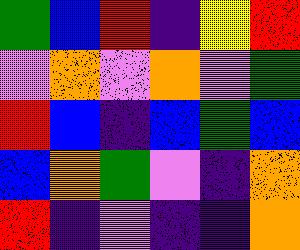[["green", "blue", "red", "indigo", "yellow", "red"], ["violet", "orange", "violet", "orange", "violet", "green"], ["red", "blue", "indigo", "blue", "green", "blue"], ["blue", "orange", "green", "violet", "indigo", "orange"], ["red", "indigo", "violet", "indigo", "indigo", "orange"]]